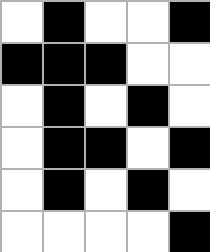[["white", "black", "white", "white", "black"], ["black", "black", "black", "white", "white"], ["white", "black", "white", "black", "white"], ["white", "black", "black", "white", "black"], ["white", "black", "white", "black", "white"], ["white", "white", "white", "white", "black"]]